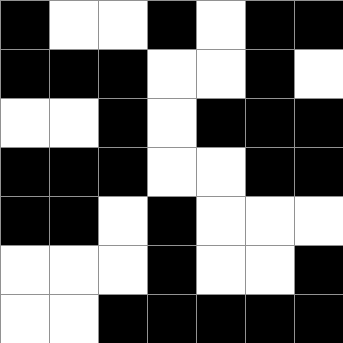[["black", "white", "white", "black", "white", "black", "black"], ["black", "black", "black", "white", "white", "black", "white"], ["white", "white", "black", "white", "black", "black", "black"], ["black", "black", "black", "white", "white", "black", "black"], ["black", "black", "white", "black", "white", "white", "white"], ["white", "white", "white", "black", "white", "white", "black"], ["white", "white", "black", "black", "black", "black", "black"]]